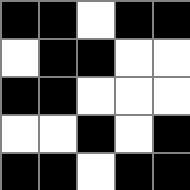[["black", "black", "white", "black", "black"], ["white", "black", "black", "white", "white"], ["black", "black", "white", "white", "white"], ["white", "white", "black", "white", "black"], ["black", "black", "white", "black", "black"]]